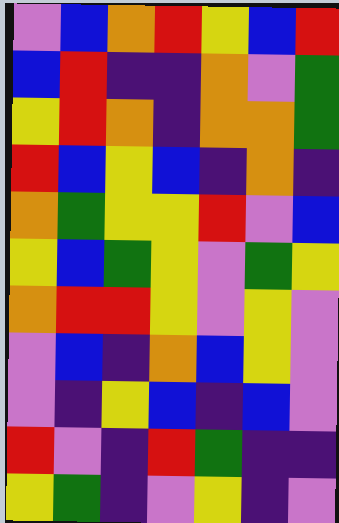[["violet", "blue", "orange", "red", "yellow", "blue", "red"], ["blue", "red", "indigo", "indigo", "orange", "violet", "green"], ["yellow", "red", "orange", "indigo", "orange", "orange", "green"], ["red", "blue", "yellow", "blue", "indigo", "orange", "indigo"], ["orange", "green", "yellow", "yellow", "red", "violet", "blue"], ["yellow", "blue", "green", "yellow", "violet", "green", "yellow"], ["orange", "red", "red", "yellow", "violet", "yellow", "violet"], ["violet", "blue", "indigo", "orange", "blue", "yellow", "violet"], ["violet", "indigo", "yellow", "blue", "indigo", "blue", "violet"], ["red", "violet", "indigo", "red", "green", "indigo", "indigo"], ["yellow", "green", "indigo", "violet", "yellow", "indigo", "violet"]]